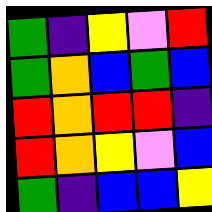[["green", "indigo", "yellow", "violet", "red"], ["green", "orange", "blue", "green", "blue"], ["red", "orange", "red", "red", "indigo"], ["red", "orange", "yellow", "violet", "blue"], ["green", "indigo", "blue", "blue", "yellow"]]